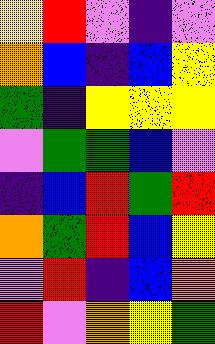[["yellow", "red", "violet", "indigo", "violet"], ["orange", "blue", "indigo", "blue", "yellow"], ["green", "indigo", "yellow", "yellow", "yellow"], ["violet", "green", "green", "blue", "violet"], ["indigo", "blue", "red", "green", "red"], ["orange", "green", "red", "blue", "yellow"], ["violet", "red", "indigo", "blue", "orange"], ["red", "violet", "orange", "yellow", "green"]]